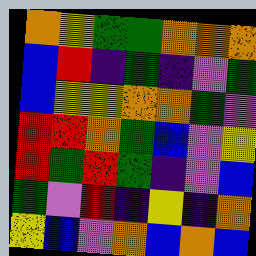[["orange", "yellow", "green", "green", "orange", "orange", "orange"], ["blue", "red", "indigo", "green", "indigo", "violet", "green"], ["blue", "yellow", "yellow", "orange", "orange", "green", "violet"], ["red", "red", "orange", "green", "blue", "violet", "yellow"], ["red", "green", "red", "green", "indigo", "violet", "blue"], ["green", "violet", "red", "indigo", "yellow", "indigo", "orange"], ["yellow", "blue", "violet", "orange", "blue", "orange", "blue"]]